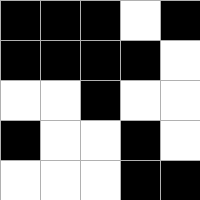[["black", "black", "black", "white", "black"], ["black", "black", "black", "black", "white"], ["white", "white", "black", "white", "white"], ["black", "white", "white", "black", "white"], ["white", "white", "white", "black", "black"]]